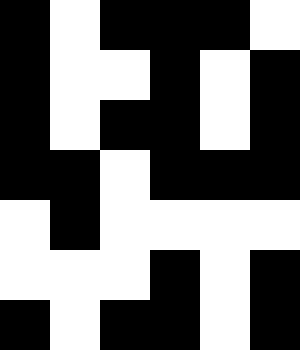[["black", "white", "black", "black", "black", "white"], ["black", "white", "white", "black", "white", "black"], ["black", "white", "black", "black", "white", "black"], ["black", "black", "white", "black", "black", "black"], ["white", "black", "white", "white", "white", "white"], ["white", "white", "white", "black", "white", "black"], ["black", "white", "black", "black", "white", "black"]]